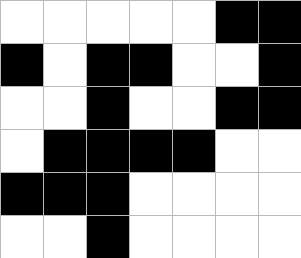[["white", "white", "white", "white", "white", "black", "black"], ["black", "white", "black", "black", "white", "white", "black"], ["white", "white", "black", "white", "white", "black", "black"], ["white", "black", "black", "black", "black", "white", "white"], ["black", "black", "black", "white", "white", "white", "white"], ["white", "white", "black", "white", "white", "white", "white"]]